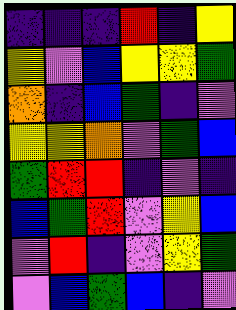[["indigo", "indigo", "indigo", "red", "indigo", "yellow"], ["yellow", "violet", "blue", "yellow", "yellow", "green"], ["orange", "indigo", "blue", "green", "indigo", "violet"], ["yellow", "yellow", "orange", "violet", "green", "blue"], ["green", "red", "red", "indigo", "violet", "indigo"], ["blue", "green", "red", "violet", "yellow", "blue"], ["violet", "red", "indigo", "violet", "yellow", "green"], ["violet", "blue", "green", "blue", "indigo", "violet"]]